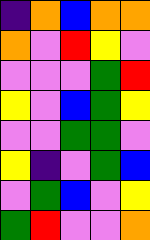[["indigo", "orange", "blue", "orange", "orange"], ["orange", "violet", "red", "yellow", "violet"], ["violet", "violet", "violet", "green", "red"], ["yellow", "violet", "blue", "green", "yellow"], ["violet", "violet", "green", "green", "violet"], ["yellow", "indigo", "violet", "green", "blue"], ["violet", "green", "blue", "violet", "yellow"], ["green", "red", "violet", "violet", "orange"]]